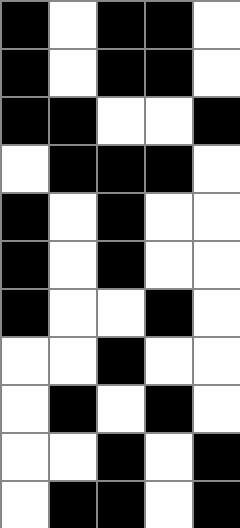[["black", "white", "black", "black", "white"], ["black", "white", "black", "black", "white"], ["black", "black", "white", "white", "black"], ["white", "black", "black", "black", "white"], ["black", "white", "black", "white", "white"], ["black", "white", "black", "white", "white"], ["black", "white", "white", "black", "white"], ["white", "white", "black", "white", "white"], ["white", "black", "white", "black", "white"], ["white", "white", "black", "white", "black"], ["white", "black", "black", "white", "black"]]